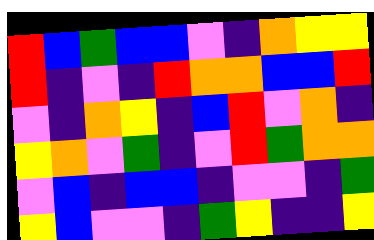[["red", "blue", "green", "blue", "blue", "violet", "indigo", "orange", "yellow", "yellow"], ["red", "indigo", "violet", "indigo", "red", "orange", "orange", "blue", "blue", "red"], ["violet", "indigo", "orange", "yellow", "indigo", "blue", "red", "violet", "orange", "indigo"], ["yellow", "orange", "violet", "green", "indigo", "violet", "red", "green", "orange", "orange"], ["violet", "blue", "indigo", "blue", "blue", "indigo", "violet", "violet", "indigo", "green"], ["yellow", "blue", "violet", "violet", "indigo", "green", "yellow", "indigo", "indigo", "yellow"]]